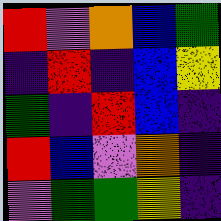[["red", "violet", "orange", "blue", "green"], ["indigo", "red", "indigo", "blue", "yellow"], ["green", "indigo", "red", "blue", "indigo"], ["red", "blue", "violet", "orange", "indigo"], ["violet", "green", "green", "yellow", "indigo"]]